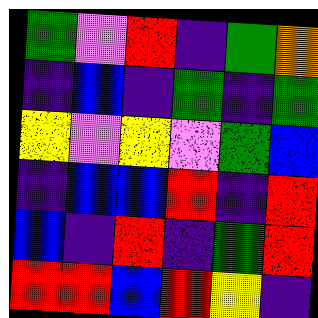[["green", "violet", "red", "indigo", "green", "orange"], ["indigo", "blue", "indigo", "green", "indigo", "green"], ["yellow", "violet", "yellow", "violet", "green", "blue"], ["indigo", "blue", "blue", "red", "indigo", "red"], ["blue", "indigo", "red", "indigo", "green", "red"], ["red", "red", "blue", "red", "yellow", "indigo"]]